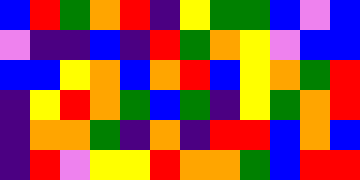[["blue", "red", "green", "orange", "red", "indigo", "yellow", "green", "green", "blue", "violet", "blue"], ["violet", "indigo", "indigo", "blue", "indigo", "red", "green", "orange", "yellow", "violet", "blue", "blue"], ["blue", "blue", "yellow", "orange", "blue", "orange", "red", "blue", "yellow", "orange", "green", "red"], ["indigo", "yellow", "red", "orange", "green", "blue", "green", "indigo", "yellow", "green", "orange", "red"], ["indigo", "orange", "orange", "green", "indigo", "orange", "indigo", "red", "red", "blue", "orange", "blue"], ["indigo", "red", "violet", "yellow", "yellow", "red", "orange", "orange", "green", "blue", "red", "red"]]